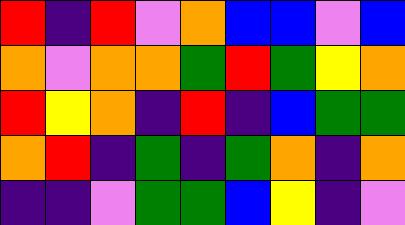[["red", "indigo", "red", "violet", "orange", "blue", "blue", "violet", "blue"], ["orange", "violet", "orange", "orange", "green", "red", "green", "yellow", "orange"], ["red", "yellow", "orange", "indigo", "red", "indigo", "blue", "green", "green"], ["orange", "red", "indigo", "green", "indigo", "green", "orange", "indigo", "orange"], ["indigo", "indigo", "violet", "green", "green", "blue", "yellow", "indigo", "violet"]]